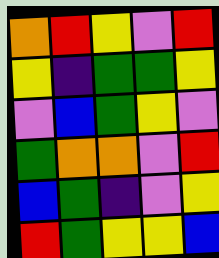[["orange", "red", "yellow", "violet", "red"], ["yellow", "indigo", "green", "green", "yellow"], ["violet", "blue", "green", "yellow", "violet"], ["green", "orange", "orange", "violet", "red"], ["blue", "green", "indigo", "violet", "yellow"], ["red", "green", "yellow", "yellow", "blue"]]